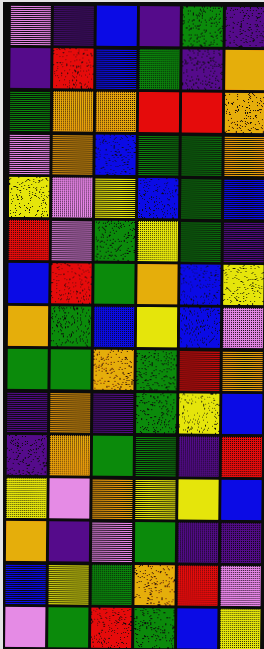[["violet", "indigo", "blue", "indigo", "green", "indigo"], ["indigo", "red", "blue", "green", "indigo", "orange"], ["green", "orange", "orange", "red", "red", "orange"], ["violet", "orange", "blue", "green", "green", "orange"], ["yellow", "violet", "yellow", "blue", "green", "blue"], ["red", "violet", "green", "yellow", "green", "indigo"], ["blue", "red", "green", "orange", "blue", "yellow"], ["orange", "green", "blue", "yellow", "blue", "violet"], ["green", "green", "orange", "green", "red", "orange"], ["indigo", "orange", "indigo", "green", "yellow", "blue"], ["indigo", "orange", "green", "green", "indigo", "red"], ["yellow", "violet", "orange", "yellow", "yellow", "blue"], ["orange", "indigo", "violet", "green", "indigo", "indigo"], ["blue", "yellow", "green", "orange", "red", "violet"], ["violet", "green", "red", "green", "blue", "yellow"]]